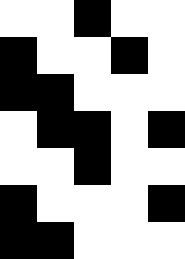[["white", "white", "black", "white", "white"], ["black", "white", "white", "black", "white"], ["black", "black", "white", "white", "white"], ["white", "black", "black", "white", "black"], ["white", "white", "black", "white", "white"], ["black", "white", "white", "white", "black"], ["black", "black", "white", "white", "white"]]